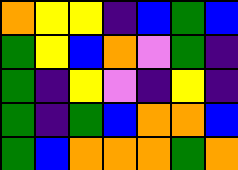[["orange", "yellow", "yellow", "indigo", "blue", "green", "blue"], ["green", "yellow", "blue", "orange", "violet", "green", "indigo"], ["green", "indigo", "yellow", "violet", "indigo", "yellow", "indigo"], ["green", "indigo", "green", "blue", "orange", "orange", "blue"], ["green", "blue", "orange", "orange", "orange", "green", "orange"]]